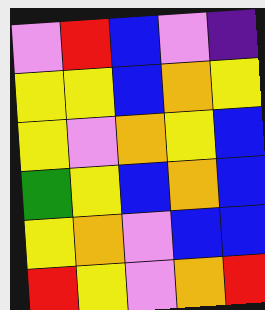[["violet", "red", "blue", "violet", "indigo"], ["yellow", "yellow", "blue", "orange", "yellow"], ["yellow", "violet", "orange", "yellow", "blue"], ["green", "yellow", "blue", "orange", "blue"], ["yellow", "orange", "violet", "blue", "blue"], ["red", "yellow", "violet", "orange", "red"]]